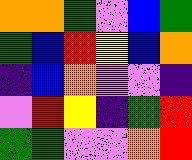[["orange", "orange", "green", "violet", "blue", "green"], ["green", "blue", "red", "yellow", "blue", "orange"], ["indigo", "blue", "orange", "violet", "violet", "indigo"], ["violet", "red", "yellow", "indigo", "green", "red"], ["green", "green", "violet", "violet", "orange", "red"]]